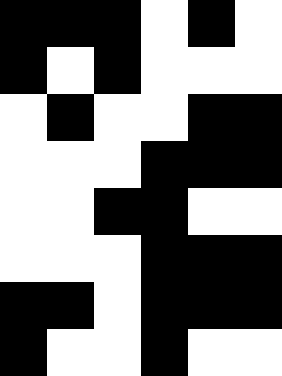[["black", "black", "black", "white", "black", "white"], ["black", "white", "black", "white", "white", "white"], ["white", "black", "white", "white", "black", "black"], ["white", "white", "white", "black", "black", "black"], ["white", "white", "black", "black", "white", "white"], ["white", "white", "white", "black", "black", "black"], ["black", "black", "white", "black", "black", "black"], ["black", "white", "white", "black", "white", "white"]]